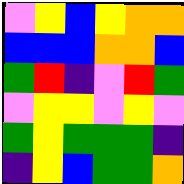[["violet", "yellow", "blue", "yellow", "orange", "orange"], ["blue", "blue", "blue", "orange", "orange", "blue"], ["green", "red", "indigo", "violet", "red", "green"], ["violet", "yellow", "yellow", "violet", "yellow", "violet"], ["green", "yellow", "green", "green", "green", "indigo"], ["indigo", "yellow", "blue", "green", "green", "orange"]]